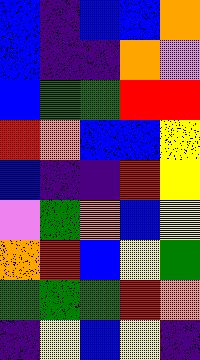[["blue", "indigo", "blue", "blue", "orange"], ["blue", "indigo", "indigo", "orange", "violet"], ["blue", "green", "green", "red", "red"], ["red", "orange", "blue", "blue", "yellow"], ["blue", "indigo", "indigo", "red", "yellow"], ["violet", "green", "orange", "blue", "yellow"], ["orange", "red", "blue", "yellow", "green"], ["green", "green", "green", "red", "orange"], ["indigo", "yellow", "blue", "yellow", "indigo"]]